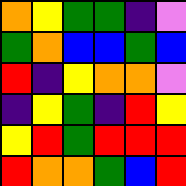[["orange", "yellow", "green", "green", "indigo", "violet"], ["green", "orange", "blue", "blue", "green", "blue"], ["red", "indigo", "yellow", "orange", "orange", "violet"], ["indigo", "yellow", "green", "indigo", "red", "yellow"], ["yellow", "red", "green", "red", "red", "red"], ["red", "orange", "orange", "green", "blue", "red"]]